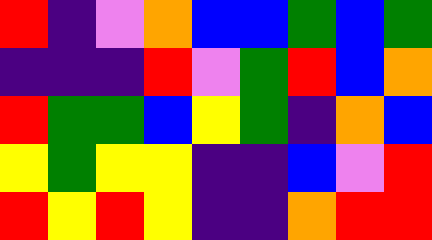[["red", "indigo", "violet", "orange", "blue", "blue", "green", "blue", "green"], ["indigo", "indigo", "indigo", "red", "violet", "green", "red", "blue", "orange"], ["red", "green", "green", "blue", "yellow", "green", "indigo", "orange", "blue"], ["yellow", "green", "yellow", "yellow", "indigo", "indigo", "blue", "violet", "red"], ["red", "yellow", "red", "yellow", "indigo", "indigo", "orange", "red", "red"]]